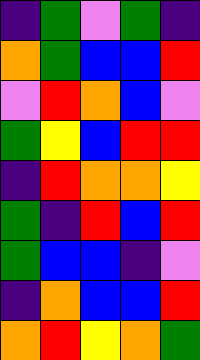[["indigo", "green", "violet", "green", "indigo"], ["orange", "green", "blue", "blue", "red"], ["violet", "red", "orange", "blue", "violet"], ["green", "yellow", "blue", "red", "red"], ["indigo", "red", "orange", "orange", "yellow"], ["green", "indigo", "red", "blue", "red"], ["green", "blue", "blue", "indigo", "violet"], ["indigo", "orange", "blue", "blue", "red"], ["orange", "red", "yellow", "orange", "green"]]